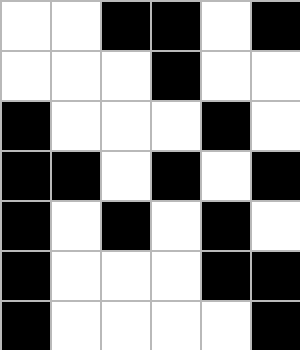[["white", "white", "black", "black", "white", "black"], ["white", "white", "white", "black", "white", "white"], ["black", "white", "white", "white", "black", "white"], ["black", "black", "white", "black", "white", "black"], ["black", "white", "black", "white", "black", "white"], ["black", "white", "white", "white", "black", "black"], ["black", "white", "white", "white", "white", "black"]]